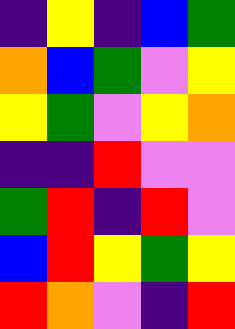[["indigo", "yellow", "indigo", "blue", "green"], ["orange", "blue", "green", "violet", "yellow"], ["yellow", "green", "violet", "yellow", "orange"], ["indigo", "indigo", "red", "violet", "violet"], ["green", "red", "indigo", "red", "violet"], ["blue", "red", "yellow", "green", "yellow"], ["red", "orange", "violet", "indigo", "red"]]